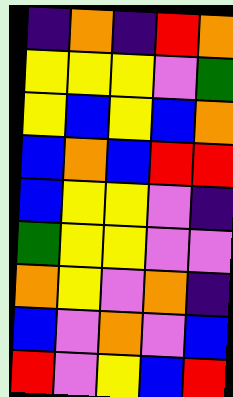[["indigo", "orange", "indigo", "red", "orange"], ["yellow", "yellow", "yellow", "violet", "green"], ["yellow", "blue", "yellow", "blue", "orange"], ["blue", "orange", "blue", "red", "red"], ["blue", "yellow", "yellow", "violet", "indigo"], ["green", "yellow", "yellow", "violet", "violet"], ["orange", "yellow", "violet", "orange", "indigo"], ["blue", "violet", "orange", "violet", "blue"], ["red", "violet", "yellow", "blue", "red"]]